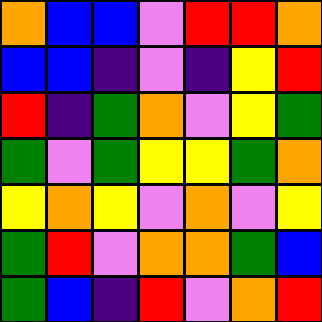[["orange", "blue", "blue", "violet", "red", "red", "orange"], ["blue", "blue", "indigo", "violet", "indigo", "yellow", "red"], ["red", "indigo", "green", "orange", "violet", "yellow", "green"], ["green", "violet", "green", "yellow", "yellow", "green", "orange"], ["yellow", "orange", "yellow", "violet", "orange", "violet", "yellow"], ["green", "red", "violet", "orange", "orange", "green", "blue"], ["green", "blue", "indigo", "red", "violet", "orange", "red"]]